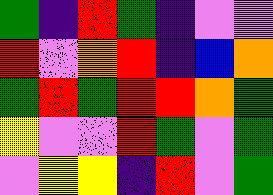[["green", "indigo", "red", "green", "indigo", "violet", "violet"], ["red", "violet", "orange", "red", "indigo", "blue", "orange"], ["green", "red", "green", "red", "red", "orange", "green"], ["yellow", "violet", "violet", "red", "green", "violet", "green"], ["violet", "yellow", "yellow", "indigo", "red", "violet", "green"]]